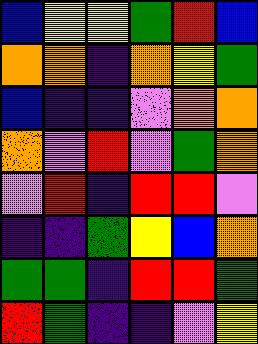[["blue", "yellow", "yellow", "green", "red", "blue"], ["orange", "orange", "indigo", "orange", "yellow", "green"], ["blue", "indigo", "indigo", "violet", "orange", "orange"], ["orange", "violet", "red", "violet", "green", "orange"], ["violet", "red", "indigo", "red", "red", "violet"], ["indigo", "indigo", "green", "yellow", "blue", "orange"], ["green", "green", "indigo", "red", "red", "green"], ["red", "green", "indigo", "indigo", "violet", "yellow"]]